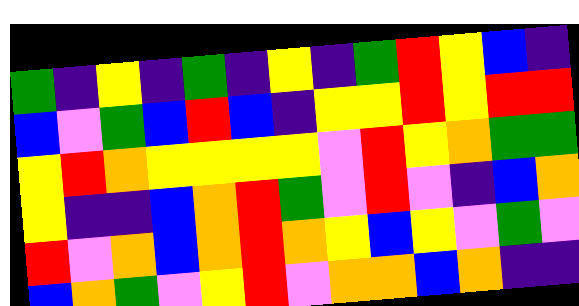[["green", "indigo", "yellow", "indigo", "green", "indigo", "yellow", "indigo", "green", "red", "yellow", "blue", "indigo"], ["blue", "violet", "green", "blue", "red", "blue", "indigo", "yellow", "yellow", "red", "yellow", "red", "red"], ["yellow", "red", "orange", "yellow", "yellow", "yellow", "yellow", "violet", "red", "yellow", "orange", "green", "green"], ["yellow", "indigo", "indigo", "blue", "orange", "red", "green", "violet", "red", "violet", "indigo", "blue", "orange"], ["red", "violet", "orange", "blue", "orange", "red", "orange", "yellow", "blue", "yellow", "violet", "green", "violet"], ["blue", "orange", "green", "violet", "yellow", "red", "violet", "orange", "orange", "blue", "orange", "indigo", "indigo"]]